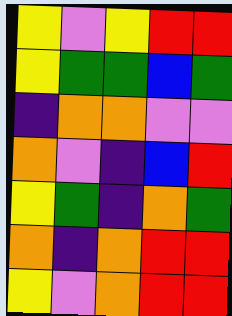[["yellow", "violet", "yellow", "red", "red"], ["yellow", "green", "green", "blue", "green"], ["indigo", "orange", "orange", "violet", "violet"], ["orange", "violet", "indigo", "blue", "red"], ["yellow", "green", "indigo", "orange", "green"], ["orange", "indigo", "orange", "red", "red"], ["yellow", "violet", "orange", "red", "red"]]